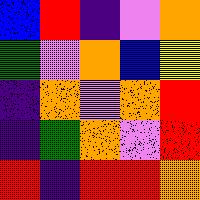[["blue", "red", "indigo", "violet", "orange"], ["green", "violet", "orange", "blue", "yellow"], ["indigo", "orange", "violet", "orange", "red"], ["indigo", "green", "orange", "violet", "red"], ["red", "indigo", "red", "red", "orange"]]